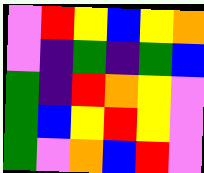[["violet", "red", "yellow", "blue", "yellow", "orange"], ["violet", "indigo", "green", "indigo", "green", "blue"], ["green", "indigo", "red", "orange", "yellow", "violet"], ["green", "blue", "yellow", "red", "yellow", "violet"], ["green", "violet", "orange", "blue", "red", "violet"]]